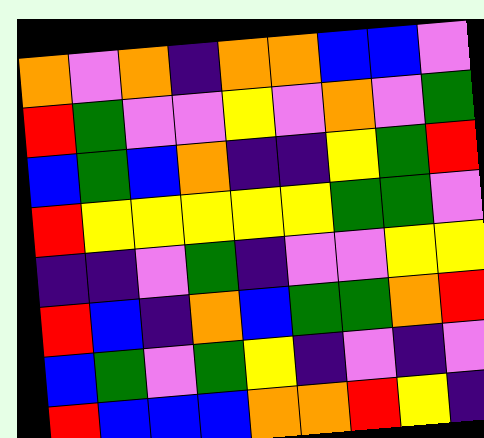[["orange", "violet", "orange", "indigo", "orange", "orange", "blue", "blue", "violet"], ["red", "green", "violet", "violet", "yellow", "violet", "orange", "violet", "green"], ["blue", "green", "blue", "orange", "indigo", "indigo", "yellow", "green", "red"], ["red", "yellow", "yellow", "yellow", "yellow", "yellow", "green", "green", "violet"], ["indigo", "indigo", "violet", "green", "indigo", "violet", "violet", "yellow", "yellow"], ["red", "blue", "indigo", "orange", "blue", "green", "green", "orange", "red"], ["blue", "green", "violet", "green", "yellow", "indigo", "violet", "indigo", "violet"], ["red", "blue", "blue", "blue", "orange", "orange", "red", "yellow", "indigo"]]